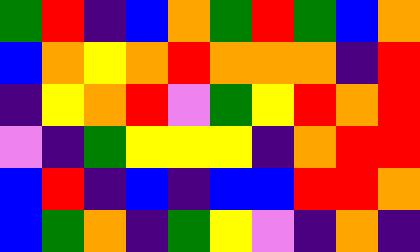[["green", "red", "indigo", "blue", "orange", "green", "red", "green", "blue", "orange"], ["blue", "orange", "yellow", "orange", "red", "orange", "orange", "orange", "indigo", "red"], ["indigo", "yellow", "orange", "red", "violet", "green", "yellow", "red", "orange", "red"], ["violet", "indigo", "green", "yellow", "yellow", "yellow", "indigo", "orange", "red", "red"], ["blue", "red", "indigo", "blue", "indigo", "blue", "blue", "red", "red", "orange"], ["blue", "green", "orange", "indigo", "green", "yellow", "violet", "indigo", "orange", "indigo"]]